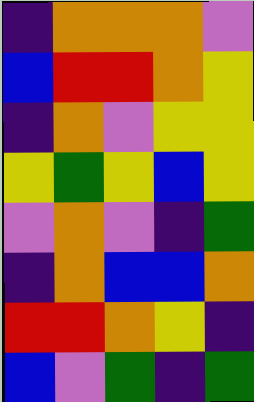[["indigo", "orange", "orange", "orange", "violet"], ["blue", "red", "red", "orange", "yellow"], ["indigo", "orange", "violet", "yellow", "yellow"], ["yellow", "green", "yellow", "blue", "yellow"], ["violet", "orange", "violet", "indigo", "green"], ["indigo", "orange", "blue", "blue", "orange"], ["red", "red", "orange", "yellow", "indigo"], ["blue", "violet", "green", "indigo", "green"]]